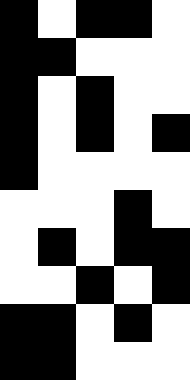[["black", "white", "black", "black", "white"], ["black", "black", "white", "white", "white"], ["black", "white", "black", "white", "white"], ["black", "white", "black", "white", "black"], ["black", "white", "white", "white", "white"], ["white", "white", "white", "black", "white"], ["white", "black", "white", "black", "black"], ["white", "white", "black", "white", "black"], ["black", "black", "white", "black", "white"], ["black", "black", "white", "white", "white"]]